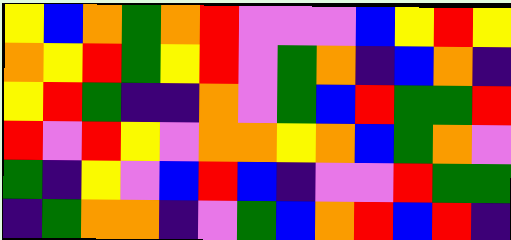[["yellow", "blue", "orange", "green", "orange", "red", "violet", "violet", "violet", "blue", "yellow", "red", "yellow"], ["orange", "yellow", "red", "green", "yellow", "red", "violet", "green", "orange", "indigo", "blue", "orange", "indigo"], ["yellow", "red", "green", "indigo", "indigo", "orange", "violet", "green", "blue", "red", "green", "green", "red"], ["red", "violet", "red", "yellow", "violet", "orange", "orange", "yellow", "orange", "blue", "green", "orange", "violet"], ["green", "indigo", "yellow", "violet", "blue", "red", "blue", "indigo", "violet", "violet", "red", "green", "green"], ["indigo", "green", "orange", "orange", "indigo", "violet", "green", "blue", "orange", "red", "blue", "red", "indigo"]]